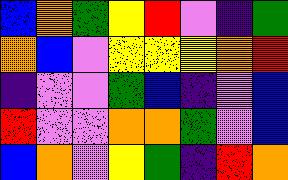[["blue", "orange", "green", "yellow", "red", "violet", "indigo", "green"], ["orange", "blue", "violet", "yellow", "yellow", "yellow", "orange", "red"], ["indigo", "violet", "violet", "green", "blue", "indigo", "violet", "blue"], ["red", "violet", "violet", "orange", "orange", "green", "violet", "blue"], ["blue", "orange", "violet", "yellow", "green", "indigo", "red", "orange"]]